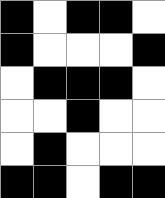[["black", "white", "black", "black", "white"], ["black", "white", "white", "white", "black"], ["white", "black", "black", "black", "white"], ["white", "white", "black", "white", "white"], ["white", "black", "white", "white", "white"], ["black", "black", "white", "black", "black"]]